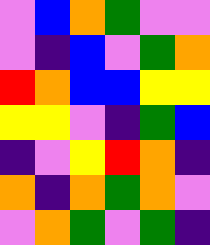[["violet", "blue", "orange", "green", "violet", "violet"], ["violet", "indigo", "blue", "violet", "green", "orange"], ["red", "orange", "blue", "blue", "yellow", "yellow"], ["yellow", "yellow", "violet", "indigo", "green", "blue"], ["indigo", "violet", "yellow", "red", "orange", "indigo"], ["orange", "indigo", "orange", "green", "orange", "violet"], ["violet", "orange", "green", "violet", "green", "indigo"]]